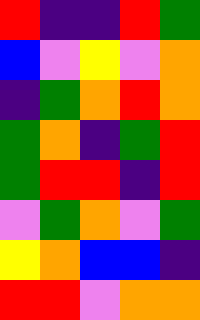[["red", "indigo", "indigo", "red", "green"], ["blue", "violet", "yellow", "violet", "orange"], ["indigo", "green", "orange", "red", "orange"], ["green", "orange", "indigo", "green", "red"], ["green", "red", "red", "indigo", "red"], ["violet", "green", "orange", "violet", "green"], ["yellow", "orange", "blue", "blue", "indigo"], ["red", "red", "violet", "orange", "orange"]]